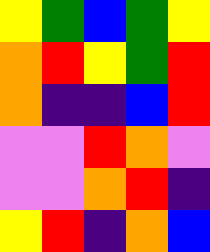[["yellow", "green", "blue", "green", "yellow"], ["orange", "red", "yellow", "green", "red"], ["orange", "indigo", "indigo", "blue", "red"], ["violet", "violet", "red", "orange", "violet"], ["violet", "violet", "orange", "red", "indigo"], ["yellow", "red", "indigo", "orange", "blue"]]